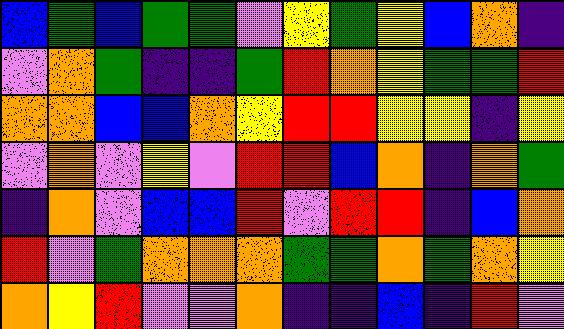[["blue", "green", "blue", "green", "green", "violet", "yellow", "green", "yellow", "blue", "orange", "indigo"], ["violet", "orange", "green", "indigo", "indigo", "green", "red", "orange", "yellow", "green", "green", "red"], ["orange", "orange", "blue", "blue", "orange", "yellow", "red", "red", "yellow", "yellow", "indigo", "yellow"], ["violet", "orange", "violet", "yellow", "violet", "red", "red", "blue", "orange", "indigo", "orange", "green"], ["indigo", "orange", "violet", "blue", "blue", "red", "violet", "red", "red", "indigo", "blue", "orange"], ["red", "violet", "green", "orange", "orange", "orange", "green", "green", "orange", "green", "orange", "yellow"], ["orange", "yellow", "red", "violet", "violet", "orange", "indigo", "indigo", "blue", "indigo", "red", "violet"]]